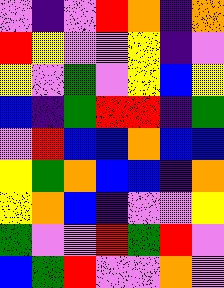[["violet", "indigo", "violet", "red", "orange", "indigo", "orange"], ["red", "yellow", "violet", "violet", "yellow", "indigo", "violet"], ["yellow", "violet", "green", "violet", "yellow", "blue", "yellow"], ["blue", "indigo", "green", "red", "red", "indigo", "green"], ["violet", "red", "blue", "blue", "orange", "blue", "blue"], ["yellow", "green", "orange", "blue", "blue", "indigo", "orange"], ["yellow", "orange", "blue", "indigo", "violet", "violet", "yellow"], ["green", "violet", "violet", "red", "green", "red", "violet"], ["blue", "green", "red", "violet", "violet", "orange", "violet"]]